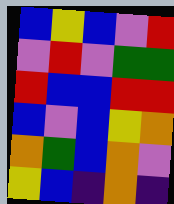[["blue", "yellow", "blue", "violet", "red"], ["violet", "red", "violet", "green", "green"], ["red", "blue", "blue", "red", "red"], ["blue", "violet", "blue", "yellow", "orange"], ["orange", "green", "blue", "orange", "violet"], ["yellow", "blue", "indigo", "orange", "indigo"]]